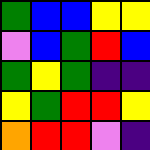[["green", "blue", "blue", "yellow", "yellow"], ["violet", "blue", "green", "red", "blue"], ["green", "yellow", "green", "indigo", "indigo"], ["yellow", "green", "red", "red", "yellow"], ["orange", "red", "red", "violet", "indigo"]]